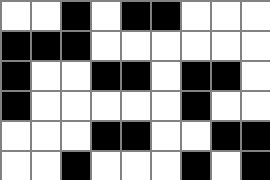[["white", "white", "black", "white", "black", "black", "white", "white", "white"], ["black", "black", "black", "white", "white", "white", "white", "white", "white"], ["black", "white", "white", "black", "black", "white", "black", "black", "white"], ["black", "white", "white", "white", "white", "white", "black", "white", "white"], ["white", "white", "white", "black", "black", "white", "white", "black", "black"], ["white", "white", "black", "white", "white", "white", "black", "white", "black"]]